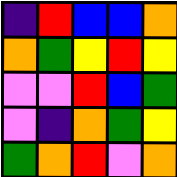[["indigo", "red", "blue", "blue", "orange"], ["orange", "green", "yellow", "red", "yellow"], ["violet", "violet", "red", "blue", "green"], ["violet", "indigo", "orange", "green", "yellow"], ["green", "orange", "red", "violet", "orange"]]